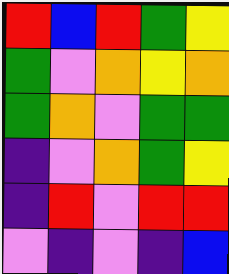[["red", "blue", "red", "green", "yellow"], ["green", "violet", "orange", "yellow", "orange"], ["green", "orange", "violet", "green", "green"], ["indigo", "violet", "orange", "green", "yellow"], ["indigo", "red", "violet", "red", "red"], ["violet", "indigo", "violet", "indigo", "blue"]]